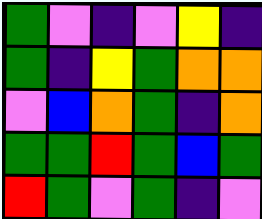[["green", "violet", "indigo", "violet", "yellow", "indigo"], ["green", "indigo", "yellow", "green", "orange", "orange"], ["violet", "blue", "orange", "green", "indigo", "orange"], ["green", "green", "red", "green", "blue", "green"], ["red", "green", "violet", "green", "indigo", "violet"]]